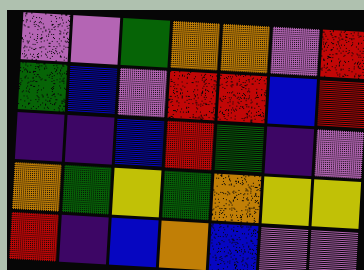[["violet", "violet", "green", "orange", "orange", "violet", "red"], ["green", "blue", "violet", "red", "red", "blue", "red"], ["indigo", "indigo", "blue", "red", "green", "indigo", "violet"], ["orange", "green", "yellow", "green", "orange", "yellow", "yellow"], ["red", "indigo", "blue", "orange", "blue", "violet", "violet"]]